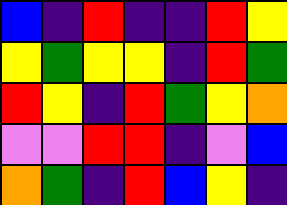[["blue", "indigo", "red", "indigo", "indigo", "red", "yellow"], ["yellow", "green", "yellow", "yellow", "indigo", "red", "green"], ["red", "yellow", "indigo", "red", "green", "yellow", "orange"], ["violet", "violet", "red", "red", "indigo", "violet", "blue"], ["orange", "green", "indigo", "red", "blue", "yellow", "indigo"]]